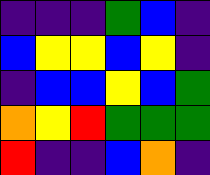[["indigo", "indigo", "indigo", "green", "blue", "indigo"], ["blue", "yellow", "yellow", "blue", "yellow", "indigo"], ["indigo", "blue", "blue", "yellow", "blue", "green"], ["orange", "yellow", "red", "green", "green", "green"], ["red", "indigo", "indigo", "blue", "orange", "indigo"]]